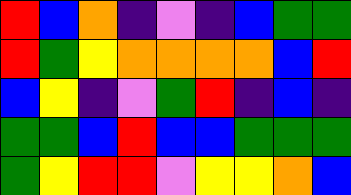[["red", "blue", "orange", "indigo", "violet", "indigo", "blue", "green", "green"], ["red", "green", "yellow", "orange", "orange", "orange", "orange", "blue", "red"], ["blue", "yellow", "indigo", "violet", "green", "red", "indigo", "blue", "indigo"], ["green", "green", "blue", "red", "blue", "blue", "green", "green", "green"], ["green", "yellow", "red", "red", "violet", "yellow", "yellow", "orange", "blue"]]